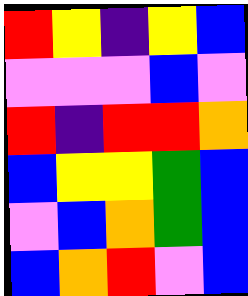[["red", "yellow", "indigo", "yellow", "blue"], ["violet", "violet", "violet", "blue", "violet"], ["red", "indigo", "red", "red", "orange"], ["blue", "yellow", "yellow", "green", "blue"], ["violet", "blue", "orange", "green", "blue"], ["blue", "orange", "red", "violet", "blue"]]